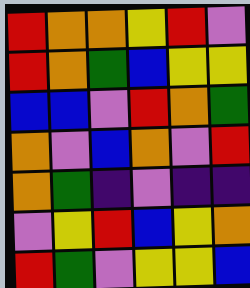[["red", "orange", "orange", "yellow", "red", "violet"], ["red", "orange", "green", "blue", "yellow", "yellow"], ["blue", "blue", "violet", "red", "orange", "green"], ["orange", "violet", "blue", "orange", "violet", "red"], ["orange", "green", "indigo", "violet", "indigo", "indigo"], ["violet", "yellow", "red", "blue", "yellow", "orange"], ["red", "green", "violet", "yellow", "yellow", "blue"]]